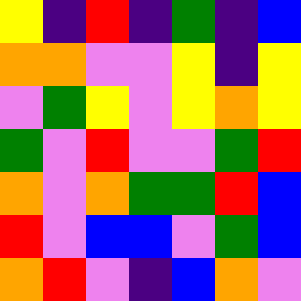[["yellow", "indigo", "red", "indigo", "green", "indigo", "blue"], ["orange", "orange", "violet", "violet", "yellow", "indigo", "yellow"], ["violet", "green", "yellow", "violet", "yellow", "orange", "yellow"], ["green", "violet", "red", "violet", "violet", "green", "red"], ["orange", "violet", "orange", "green", "green", "red", "blue"], ["red", "violet", "blue", "blue", "violet", "green", "blue"], ["orange", "red", "violet", "indigo", "blue", "orange", "violet"]]